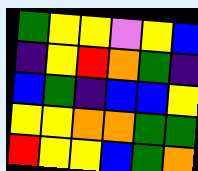[["green", "yellow", "yellow", "violet", "yellow", "blue"], ["indigo", "yellow", "red", "orange", "green", "indigo"], ["blue", "green", "indigo", "blue", "blue", "yellow"], ["yellow", "yellow", "orange", "orange", "green", "green"], ["red", "yellow", "yellow", "blue", "green", "orange"]]